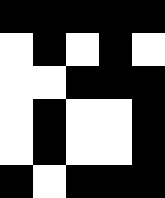[["black", "black", "black", "black", "black"], ["white", "black", "white", "black", "white"], ["white", "white", "black", "black", "black"], ["white", "black", "white", "white", "black"], ["white", "black", "white", "white", "black"], ["black", "white", "black", "black", "black"]]